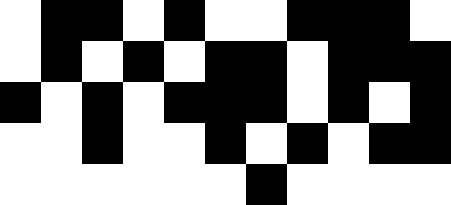[["white", "black", "black", "white", "black", "white", "white", "black", "black", "black", "white"], ["white", "black", "white", "black", "white", "black", "black", "white", "black", "black", "black"], ["black", "white", "black", "white", "black", "black", "black", "white", "black", "white", "black"], ["white", "white", "black", "white", "white", "black", "white", "black", "white", "black", "black"], ["white", "white", "white", "white", "white", "white", "black", "white", "white", "white", "white"]]